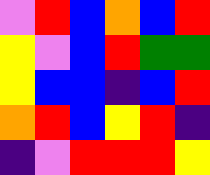[["violet", "red", "blue", "orange", "blue", "red"], ["yellow", "violet", "blue", "red", "green", "green"], ["yellow", "blue", "blue", "indigo", "blue", "red"], ["orange", "red", "blue", "yellow", "red", "indigo"], ["indigo", "violet", "red", "red", "red", "yellow"]]